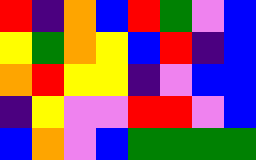[["red", "indigo", "orange", "blue", "red", "green", "violet", "blue"], ["yellow", "green", "orange", "yellow", "blue", "red", "indigo", "blue"], ["orange", "red", "yellow", "yellow", "indigo", "violet", "blue", "blue"], ["indigo", "yellow", "violet", "violet", "red", "red", "violet", "blue"], ["blue", "orange", "violet", "blue", "green", "green", "green", "green"]]